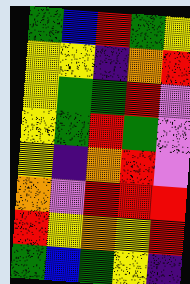[["green", "blue", "red", "green", "yellow"], ["yellow", "yellow", "indigo", "orange", "red"], ["yellow", "green", "green", "red", "violet"], ["yellow", "green", "red", "green", "violet"], ["yellow", "indigo", "orange", "red", "violet"], ["orange", "violet", "red", "red", "red"], ["red", "yellow", "orange", "yellow", "red"], ["green", "blue", "green", "yellow", "indigo"]]